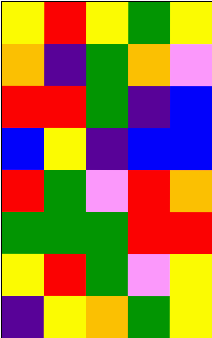[["yellow", "red", "yellow", "green", "yellow"], ["orange", "indigo", "green", "orange", "violet"], ["red", "red", "green", "indigo", "blue"], ["blue", "yellow", "indigo", "blue", "blue"], ["red", "green", "violet", "red", "orange"], ["green", "green", "green", "red", "red"], ["yellow", "red", "green", "violet", "yellow"], ["indigo", "yellow", "orange", "green", "yellow"]]